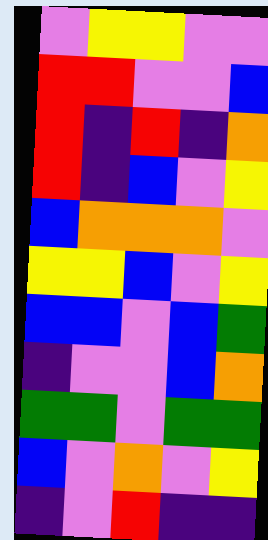[["violet", "yellow", "yellow", "violet", "violet"], ["red", "red", "violet", "violet", "blue"], ["red", "indigo", "red", "indigo", "orange"], ["red", "indigo", "blue", "violet", "yellow"], ["blue", "orange", "orange", "orange", "violet"], ["yellow", "yellow", "blue", "violet", "yellow"], ["blue", "blue", "violet", "blue", "green"], ["indigo", "violet", "violet", "blue", "orange"], ["green", "green", "violet", "green", "green"], ["blue", "violet", "orange", "violet", "yellow"], ["indigo", "violet", "red", "indigo", "indigo"]]